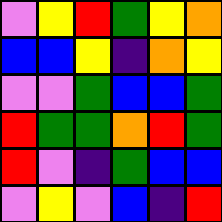[["violet", "yellow", "red", "green", "yellow", "orange"], ["blue", "blue", "yellow", "indigo", "orange", "yellow"], ["violet", "violet", "green", "blue", "blue", "green"], ["red", "green", "green", "orange", "red", "green"], ["red", "violet", "indigo", "green", "blue", "blue"], ["violet", "yellow", "violet", "blue", "indigo", "red"]]